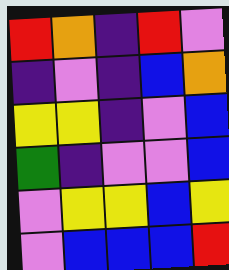[["red", "orange", "indigo", "red", "violet"], ["indigo", "violet", "indigo", "blue", "orange"], ["yellow", "yellow", "indigo", "violet", "blue"], ["green", "indigo", "violet", "violet", "blue"], ["violet", "yellow", "yellow", "blue", "yellow"], ["violet", "blue", "blue", "blue", "red"]]